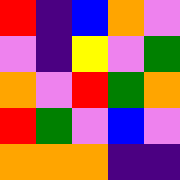[["red", "indigo", "blue", "orange", "violet"], ["violet", "indigo", "yellow", "violet", "green"], ["orange", "violet", "red", "green", "orange"], ["red", "green", "violet", "blue", "violet"], ["orange", "orange", "orange", "indigo", "indigo"]]